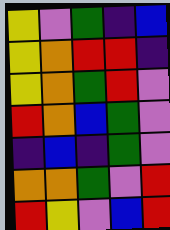[["yellow", "violet", "green", "indigo", "blue"], ["yellow", "orange", "red", "red", "indigo"], ["yellow", "orange", "green", "red", "violet"], ["red", "orange", "blue", "green", "violet"], ["indigo", "blue", "indigo", "green", "violet"], ["orange", "orange", "green", "violet", "red"], ["red", "yellow", "violet", "blue", "red"]]